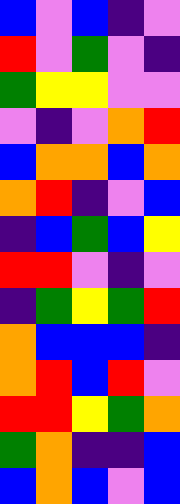[["blue", "violet", "blue", "indigo", "violet"], ["red", "violet", "green", "violet", "indigo"], ["green", "yellow", "yellow", "violet", "violet"], ["violet", "indigo", "violet", "orange", "red"], ["blue", "orange", "orange", "blue", "orange"], ["orange", "red", "indigo", "violet", "blue"], ["indigo", "blue", "green", "blue", "yellow"], ["red", "red", "violet", "indigo", "violet"], ["indigo", "green", "yellow", "green", "red"], ["orange", "blue", "blue", "blue", "indigo"], ["orange", "red", "blue", "red", "violet"], ["red", "red", "yellow", "green", "orange"], ["green", "orange", "indigo", "indigo", "blue"], ["blue", "orange", "blue", "violet", "blue"]]